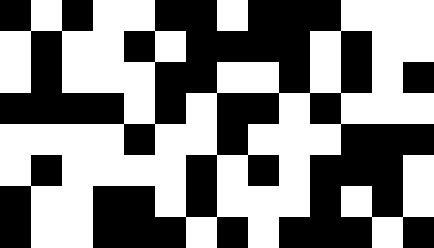[["black", "white", "black", "white", "white", "black", "black", "white", "black", "black", "black", "white", "white", "white"], ["white", "black", "white", "white", "black", "white", "black", "black", "black", "black", "white", "black", "white", "white"], ["white", "black", "white", "white", "white", "black", "black", "white", "white", "black", "white", "black", "white", "black"], ["black", "black", "black", "black", "white", "black", "white", "black", "black", "white", "black", "white", "white", "white"], ["white", "white", "white", "white", "black", "white", "white", "black", "white", "white", "white", "black", "black", "black"], ["white", "black", "white", "white", "white", "white", "black", "white", "black", "white", "black", "black", "black", "white"], ["black", "white", "white", "black", "black", "white", "black", "white", "white", "white", "black", "white", "black", "white"], ["black", "white", "white", "black", "black", "black", "white", "black", "white", "black", "black", "black", "white", "black"]]